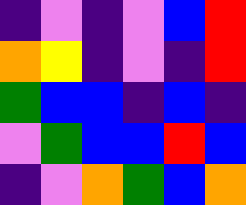[["indigo", "violet", "indigo", "violet", "blue", "red"], ["orange", "yellow", "indigo", "violet", "indigo", "red"], ["green", "blue", "blue", "indigo", "blue", "indigo"], ["violet", "green", "blue", "blue", "red", "blue"], ["indigo", "violet", "orange", "green", "blue", "orange"]]